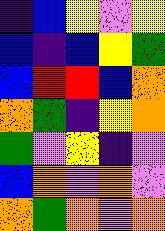[["indigo", "blue", "yellow", "violet", "yellow"], ["blue", "indigo", "blue", "yellow", "green"], ["blue", "red", "red", "blue", "orange"], ["orange", "green", "indigo", "yellow", "orange"], ["green", "violet", "yellow", "indigo", "violet"], ["blue", "orange", "violet", "orange", "violet"], ["orange", "green", "orange", "violet", "orange"]]